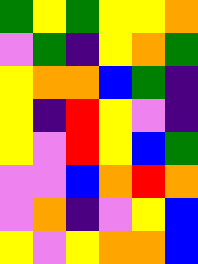[["green", "yellow", "green", "yellow", "yellow", "orange"], ["violet", "green", "indigo", "yellow", "orange", "green"], ["yellow", "orange", "orange", "blue", "green", "indigo"], ["yellow", "indigo", "red", "yellow", "violet", "indigo"], ["yellow", "violet", "red", "yellow", "blue", "green"], ["violet", "violet", "blue", "orange", "red", "orange"], ["violet", "orange", "indigo", "violet", "yellow", "blue"], ["yellow", "violet", "yellow", "orange", "orange", "blue"]]